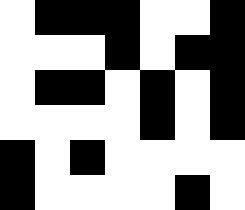[["white", "black", "black", "black", "white", "white", "black"], ["white", "white", "white", "black", "white", "black", "black"], ["white", "black", "black", "white", "black", "white", "black"], ["white", "white", "white", "white", "black", "white", "black"], ["black", "white", "black", "white", "white", "white", "white"], ["black", "white", "white", "white", "white", "black", "white"]]